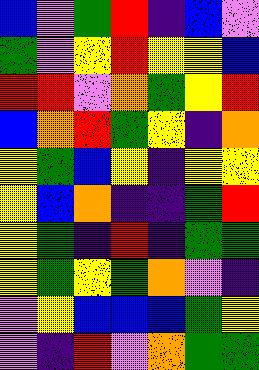[["blue", "violet", "green", "red", "indigo", "blue", "violet"], ["green", "violet", "yellow", "red", "yellow", "yellow", "blue"], ["red", "red", "violet", "orange", "green", "yellow", "red"], ["blue", "orange", "red", "green", "yellow", "indigo", "orange"], ["yellow", "green", "blue", "yellow", "indigo", "yellow", "yellow"], ["yellow", "blue", "orange", "indigo", "indigo", "green", "red"], ["yellow", "green", "indigo", "red", "indigo", "green", "green"], ["yellow", "green", "yellow", "green", "orange", "violet", "indigo"], ["violet", "yellow", "blue", "blue", "blue", "green", "yellow"], ["violet", "indigo", "red", "violet", "orange", "green", "green"]]